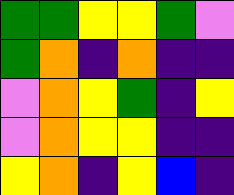[["green", "green", "yellow", "yellow", "green", "violet"], ["green", "orange", "indigo", "orange", "indigo", "indigo"], ["violet", "orange", "yellow", "green", "indigo", "yellow"], ["violet", "orange", "yellow", "yellow", "indigo", "indigo"], ["yellow", "orange", "indigo", "yellow", "blue", "indigo"]]